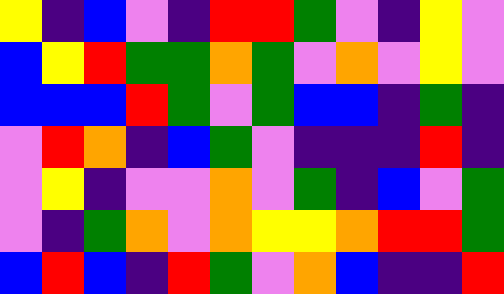[["yellow", "indigo", "blue", "violet", "indigo", "red", "red", "green", "violet", "indigo", "yellow", "violet"], ["blue", "yellow", "red", "green", "green", "orange", "green", "violet", "orange", "violet", "yellow", "violet"], ["blue", "blue", "blue", "red", "green", "violet", "green", "blue", "blue", "indigo", "green", "indigo"], ["violet", "red", "orange", "indigo", "blue", "green", "violet", "indigo", "indigo", "indigo", "red", "indigo"], ["violet", "yellow", "indigo", "violet", "violet", "orange", "violet", "green", "indigo", "blue", "violet", "green"], ["violet", "indigo", "green", "orange", "violet", "orange", "yellow", "yellow", "orange", "red", "red", "green"], ["blue", "red", "blue", "indigo", "red", "green", "violet", "orange", "blue", "indigo", "indigo", "red"]]